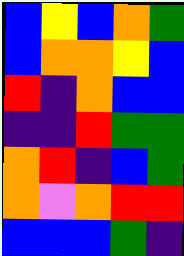[["blue", "yellow", "blue", "orange", "green"], ["blue", "orange", "orange", "yellow", "blue"], ["red", "indigo", "orange", "blue", "blue"], ["indigo", "indigo", "red", "green", "green"], ["orange", "red", "indigo", "blue", "green"], ["orange", "violet", "orange", "red", "red"], ["blue", "blue", "blue", "green", "indigo"]]